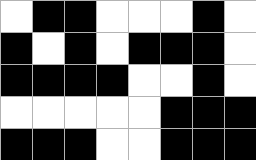[["white", "black", "black", "white", "white", "white", "black", "white"], ["black", "white", "black", "white", "black", "black", "black", "white"], ["black", "black", "black", "black", "white", "white", "black", "white"], ["white", "white", "white", "white", "white", "black", "black", "black"], ["black", "black", "black", "white", "white", "black", "black", "black"]]